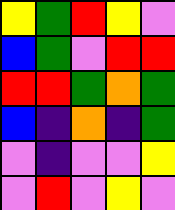[["yellow", "green", "red", "yellow", "violet"], ["blue", "green", "violet", "red", "red"], ["red", "red", "green", "orange", "green"], ["blue", "indigo", "orange", "indigo", "green"], ["violet", "indigo", "violet", "violet", "yellow"], ["violet", "red", "violet", "yellow", "violet"]]